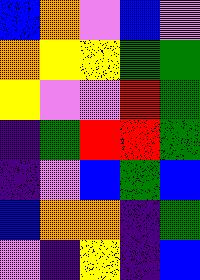[["blue", "orange", "violet", "blue", "violet"], ["orange", "yellow", "yellow", "green", "green"], ["yellow", "violet", "violet", "red", "green"], ["indigo", "green", "red", "red", "green"], ["indigo", "violet", "blue", "green", "blue"], ["blue", "orange", "orange", "indigo", "green"], ["violet", "indigo", "yellow", "indigo", "blue"]]